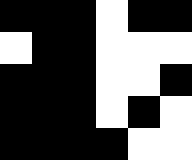[["black", "black", "black", "white", "black", "black"], ["white", "black", "black", "white", "white", "white"], ["black", "black", "black", "white", "white", "black"], ["black", "black", "black", "white", "black", "white"], ["black", "black", "black", "black", "white", "white"]]